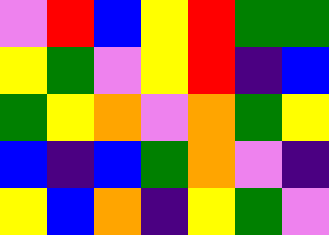[["violet", "red", "blue", "yellow", "red", "green", "green"], ["yellow", "green", "violet", "yellow", "red", "indigo", "blue"], ["green", "yellow", "orange", "violet", "orange", "green", "yellow"], ["blue", "indigo", "blue", "green", "orange", "violet", "indigo"], ["yellow", "blue", "orange", "indigo", "yellow", "green", "violet"]]